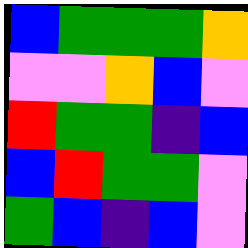[["blue", "green", "green", "green", "orange"], ["violet", "violet", "orange", "blue", "violet"], ["red", "green", "green", "indigo", "blue"], ["blue", "red", "green", "green", "violet"], ["green", "blue", "indigo", "blue", "violet"]]